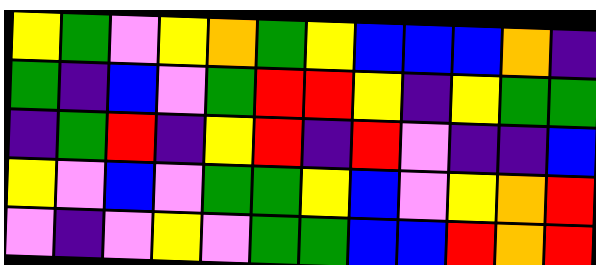[["yellow", "green", "violet", "yellow", "orange", "green", "yellow", "blue", "blue", "blue", "orange", "indigo"], ["green", "indigo", "blue", "violet", "green", "red", "red", "yellow", "indigo", "yellow", "green", "green"], ["indigo", "green", "red", "indigo", "yellow", "red", "indigo", "red", "violet", "indigo", "indigo", "blue"], ["yellow", "violet", "blue", "violet", "green", "green", "yellow", "blue", "violet", "yellow", "orange", "red"], ["violet", "indigo", "violet", "yellow", "violet", "green", "green", "blue", "blue", "red", "orange", "red"]]